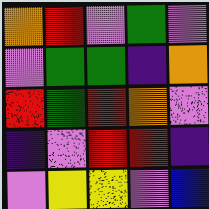[["orange", "red", "violet", "green", "violet"], ["violet", "green", "green", "indigo", "orange"], ["red", "green", "red", "orange", "violet"], ["indigo", "violet", "red", "red", "indigo"], ["violet", "yellow", "yellow", "violet", "blue"]]